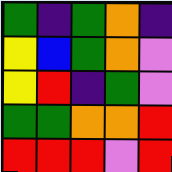[["green", "indigo", "green", "orange", "indigo"], ["yellow", "blue", "green", "orange", "violet"], ["yellow", "red", "indigo", "green", "violet"], ["green", "green", "orange", "orange", "red"], ["red", "red", "red", "violet", "red"]]